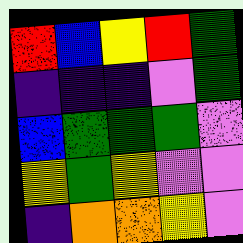[["red", "blue", "yellow", "red", "green"], ["indigo", "indigo", "indigo", "violet", "green"], ["blue", "green", "green", "green", "violet"], ["yellow", "green", "yellow", "violet", "violet"], ["indigo", "orange", "orange", "yellow", "violet"]]